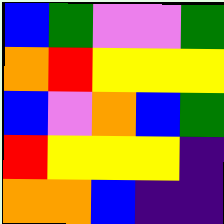[["blue", "green", "violet", "violet", "green"], ["orange", "red", "yellow", "yellow", "yellow"], ["blue", "violet", "orange", "blue", "green"], ["red", "yellow", "yellow", "yellow", "indigo"], ["orange", "orange", "blue", "indigo", "indigo"]]